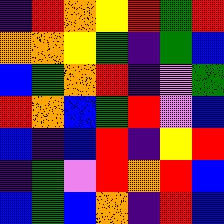[["indigo", "red", "orange", "yellow", "red", "green", "red"], ["orange", "orange", "yellow", "green", "indigo", "green", "blue"], ["blue", "green", "orange", "red", "indigo", "violet", "green"], ["red", "orange", "blue", "green", "red", "violet", "blue"], ["blue", "indigo", "blue", "red", "indigo", "yellow", "red"], ["indigo", "green", "violet", "red", "orange", "red", "blue"], ["blue", "green", "blue", "orange", "indigo", "red", "blue"]]